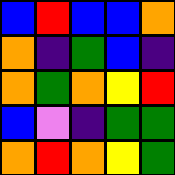[["blue", "red", "blue", "blue", "orange"], ["orange", "indigo", "green", "blue", "indigo"], ["orange", "green", "orange", "yellow", "red"], ["blue", "violet", "indigo", "green", "green"], ["orange", "red", "orange", "yellow", "green"]]